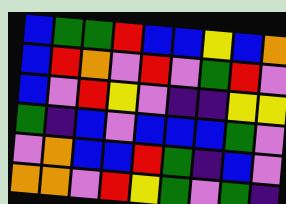[["blue", "green", "green", "red", "blue", "blue", "yellow", "blue", "orange"], ["blue", "red", "orange", "violet", "red", "violet", "green", "red", "violet"], ["blue", "violet", "red", "yellow", "violet", "indigo", "indigo", "yellow", "yellow"], ["green", "indigo", "blue", "violet", "blue", "blue", "blue", "green", "violet"], ["violet", "orange", "blue", "blue", "red", "green", "indigo", "blue", "violet"], ["orange", "orange", "violet", "red", "yellow", "green", "violet", "green", "indigo"]]